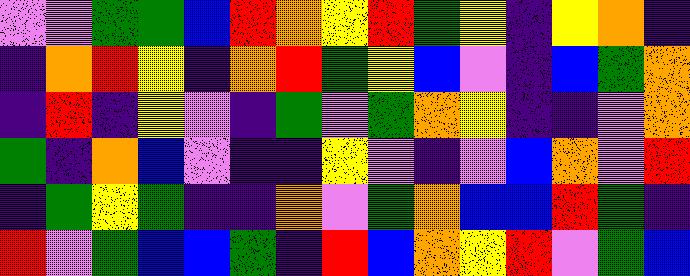[["violet", "violet", "green", "green", "blue", "red", "orange", "yellow", "red", "green", "yellow", "indigo", "yellow", "orange", "indigo"], ["indigo", "orange", "red", "yellow", "indigo", "orange", "red", "green", "yellow", "blue", "violet", "indigo", "blue", "green", "orange"], ["indigo", "red", "indigo", "yellow", "violet", "indigo", "green", "violet", "green", "orange", "yellow", "indigo", "indigo", "violet", "orange"], ["green", "indigo", "orange", "blue", "violet", "indigo", "indigo", "yellow", "violet", "indigo", "violet", "blue", "orange", "violet", "red"], ["indigo", "green", "yellow", "green", "indigo", "indigo", "orange", "violet", "green", "orange", "blue", "blue", "red", "green", "indigo"], ["red", "violet", "green", "blue", "blue", "green", "indigo", "red", "blue", "orange", "yellow", "red", "violet", "green", "blue"]]